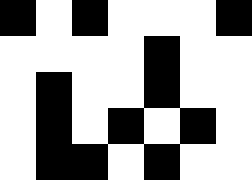[["black", "white", "black", "white", "white", "white", "black"], ["white", "white", "white", "white", "black", "white", "white"], ["white", "black", "white", "white", "black", "white", "white"], ["white", "black", "white", "black", "white", "black", "white"], ["white", "black", "black", "white", "black", "white", "white"]]